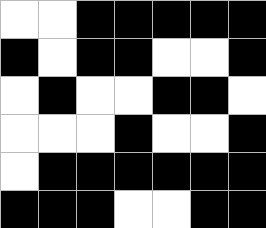[["white", "white", "black", "black", "black", "black", "black"], ["black", "white", "black", "black", "white", "white", "black"], ["white", "black", "white", "white", "black", "black", "white"], ["white", "white", "white", "black", "white", "white", "black"], ["white", "black", "black", "black", "black", "black", "black"], ["black", "black", "black", "white", "white", "black", "black"]]